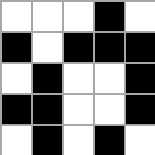[["white", "white", "white", "black", "white"], ["black", "white", "black", "black", "black"], ["white", "black", "white", "white", "black"], ["black", "black", "white", "white", "black"], ["white", "black", "white", "black", "white"]]